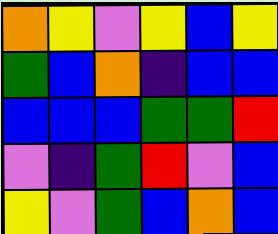[["orange", "yellow", "violet", "yellow", "blue", "yellow"], ["green", "blue", "orange", "indigo", "blue", "blue"], ["blue", "blue", "blue", "green", "green", "red"], ["violet", "indigo", "green", "red", "violet", "blue"], ["yellow", "violet", "green", "blue", "orange", "blue"]]